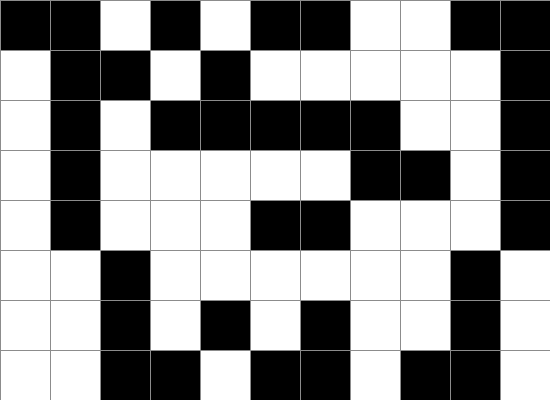[["black", "black", "white", "black", "white", "black", "black", "white", "white", "black", "black"], ["white", "black", "black", "white", "black", "white", "white", "white", "white", "white", "black"], ["white", "black", "white", "black", "black", "black", "black", "black", "white", "white", "black"], ["white", "black", "white", "white", "white", "white", "white", "black", "black", "white", "black"], ["white", "black", "white", "white", "white", "black", "black", "white", "white", "white", "black"], ["white", "white", "black", "white", "white", "white", "white", "white", "white", "black", "white"], ["white", "white", "black", "white", "black", "white", "black", "white", "white", "black", "white"], ["white", "white", "black", "black", "white", "black", "black", "white", "black", "black", "white"]]